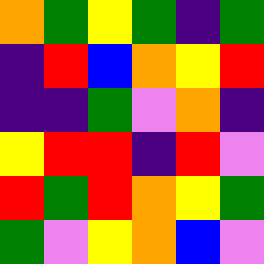[["orange", "green", "yellow", "green", "indigo", "green"], ["indigo", "red", "blue", "orange", "yellow", "red"], ["indigo", "indigo", "green", "violet", "orange", "indigo"], ["yellow", "red", "red", "indigo", "red", "violet"], ["red", "green", "red", "orange", "yellow", "green"], ["green", "violet", "yellow", "orange", "blue", "violet"]]